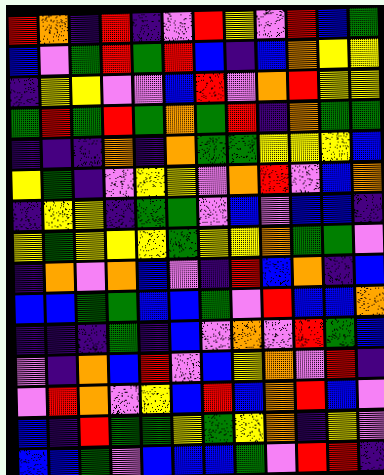[["red", "orange", "indigo", "red", "indigo", "violet", "red", "yellow", "violet", "red", "blue", "green"], ["blue", "violet", "green", "red", "green", "red", "blue", "indigo", "blue", "orange", "yellow", "yellow"], ["indigo", "yellow", "yellow", "violet", "violet", "blue", "red", "violet", "orange", "red", "yellow", "yellow"], ["green", "red", "green", "red", "green", "orange", "green", "red", "indigo", "orange", "green", "green"], ["indigo", "indigo", "indigo", "orange", "indigo", "orange", "green", "green", "yellow", "yellow", "yellow", "blue"], ["yellow", "green", "indigo", "violet", "yellow", "yellow", "violet", "orange", "red", "violet", "blue", "orange"], ["indigo", "yellow", "yellow", "indigo", "green", "green", "violet", "blue", "violet", "blue", "blue", "indigo"], ["yellow", "green", "yellow", "yellow", "yellow", "green", "yellow", "yellow", "orange", "green", "green", "violet"], ["indigo", "orange", "violet", "orange", "blue", "violet", "indigo", "red", "blue", "orange", "indigo", "blue"], ["blue", "blue", "green", "green", "blue", "blue", "green", "violet", "red", "blue", "blue", "orange"], ["indigo", "indigo", "indigo", "green", "indigo", "blue", "violet", "orange", "violet", "red", "green", "blue"], ["violet", "indigo", "orange", "blue", "red", "violet", "blue", "yellow", "orange", "violet", "red", "indigo"], ["violet", "red", "orange", "violet", "yellow", "blue", "red", "blue", "orange", "red", "blue", "violet"], ["blue", "indigo", "red", "green", "green", "yellow", "green", "yellow", "orange", "indigo", "yellow", "violet"], ["blue", "blue", "green", "violet", "blue", "blue", "blue", "green", "violet", "red", "red", "indigo"]]